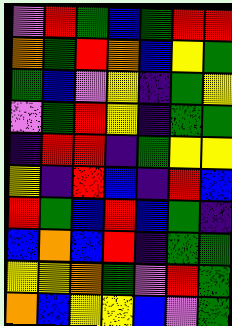[["violet", "red", "green", "blue", "green", "red", "red"], ["orange", "green", "red", "orange", "blue", "yellow", "green"], ["green", "blue", "violet", "yellow", "indigo", "green", "yellow"], ["violet", "green", "red", "yellow", "indigo", "green", "green"], ["indigo", "red", "red", "indigo", "green", "yellow", "yellow"], ["yellow", "indigo", "red", "blue", "indigo", "red", "blue"], ["red", "green", "blue", "red", "blue", "green", "indigo"], ["blue", "orange", "blue", "red", "indigo", "green", "green"], ["yellow", "yellow", "orange", "green", "violet", "red", "green"], ["orange", "blue", "yellow", "yellow", "blue", "violet", "green"]]